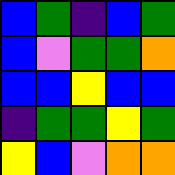[["blue", "green", "indigo", "blue", "green"], ["blue", "violet", "green", "green", "orange"], ["blue", "blue", "yellow", "blue", "blue"], ["indigo", "green", "green", "yellow", "green"], ["yellow", "blue", "violet", "orange", "orange"]]